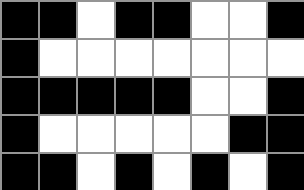[["black", "black", "white", "black", "black", "white", "white", "black"], ["black", "white", "white", "white", "white", "white", "white", "white"], ["black", "black", "black", "black", "black", "white", "white", "black"], ["black", "white", "white", "white", "white", "white", "black", "black"], ["black", "black", "white", "black", "white", "black", "white", "black"]]